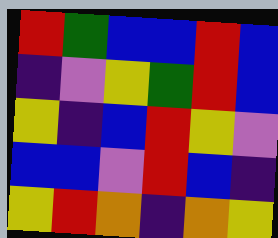[["red", "green", "blue", "blue", "red", "blue"], ["indigo", "violet", "yellow", "green", "red", "blue"], ["yellow", "indigo", "blue", "red", "yellow", "violet"], ["blue", "blue", "violet", "red", "blue", "indigo"], ["yellow", "red", "orange", "indigo", "orange", "yellow"]]